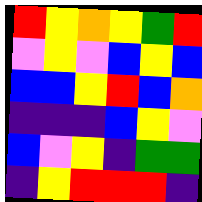[["red", "yellow", "orange", "yellow", "green", "red"], ["violet", "yellow", "violet", "blue", "yellow", "blue"], ["blue", "blue", "yellow", "red", "blue", "orange"], ["indigo", "indigo", "indigo", "blue", "yellow", "violet"], ["blue", "violet", "yellow", "indigo", "green", "green"], ["indigo", "yellow", "red", "red", "red", "indigo"]]